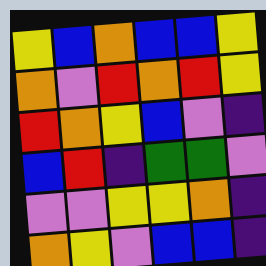[["yellow", "blue", "orange", "blue", "blue", "yellow"], ["orange", "violet", "red", "orange", "red", "yellow"], ["red", "orange", "yellow", "blue", "violet", "indigo"], ["blue", "red", "indigo", "green", "green", "violet"], ["violet", "violet", "yellow", "yellow", "orange", "indigo"], ["orange", "yellow", "violet", "blue", "blue", "indigo"]]